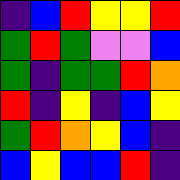[["indigo", "blue", "red", "yellow", "yellow", "red"], ["green", "red", "green", "violet", "violet", "blue"], ["green", "indigo", "green", "green", "red", "orange"], ["red", "indigo", "yellow", "indigo", "blue", "yellow"], ["green", "red", "orange", "yellow", "blue", "indigo"], ["blue", "yellow", "blue", "blue", "red", "indigo"]]